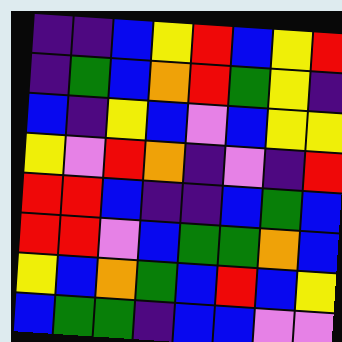[["indigo", "indigo", "blue", "yellow", "red", "blue", "yellow", "red"], ["indigo", "green", "blue", "orange", "red", "green", "yellow", "indigo"], ["blue", "indigo", "yellow", "blue", "violet", "blue", "yellow", "yellow"], ["yellow", "violet", "red", "orange", "indigo", "violet", "indigo", "red"], ["red", "red", "blue", "indigo", "indigo", "blue", "green", "blue"], ["red", "red", "violet", "blue", "green", "green", "orange", "blue"], ["yellow", "blue", "orange", "green", "blue", "red", "blue", "yellow"], ["blue", "green", "green", "indigo", "blue", "blue", "violet", "violet"]]